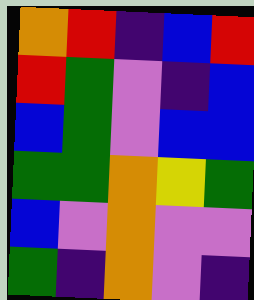[["orange", "red", "indigo", "blue", "red"], ["red", "green", "violet", "indigo", "blue"], ["blue", "green", "violet", "blue", "blue"], ["green", "green", "orange", "yellow", "green"], ["blue", "violet", "orange", "violet", "violet"], ["green", "indigo", "orange", "violet", "indigo"]]